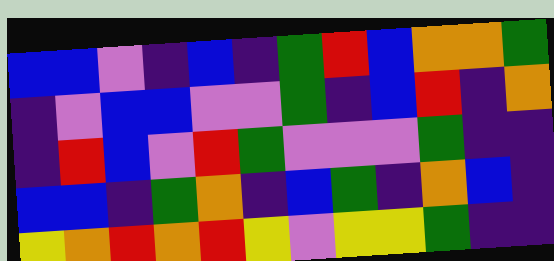[["blue", "blue", "violet", "indigo", "blue", "indigo", "green", "red", "blue", "orange", "orange", "green"], ["indigo", "violet", "blue", "blue", "violet", "violet", "green", "indigo", "blue", "red", "indigo", "orange"], ["indigo", "red", "blue", "violet", "red", "green", "violet", "violet", "violet", "green", "indigo", "indigo"], ["blue", "blue", "indigo", "green", "orange", "indigo", "blue", "green", "indigo", "orange", "blue", "indigo"], ["yellow", "orange", "red", "orange", "red", "yellow", "violet", "yellow", "yellow", "green", "indigo", "indigo"]]